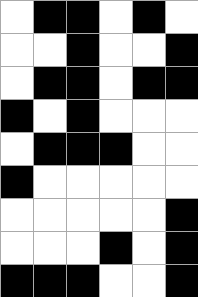[["white", "black", "black", "white", "black", "white"], ["white", "white", "black", "white", "white", "black"], ["white", "black", "black", "white", "black", "black"], ["black", "white", "black", "white", "white", "white"], ["white", "black", "black", "black", "white", "white"], ["black", "white", "white", "white", "white", "white"], ["white", "white", "white", "white", "white", "black"], ["white", "white", "white", "black", "white", "black"], ["black", "black", "black", "white", "white", "black"]]